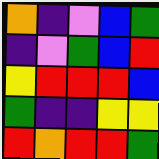[["orange", "indigo", "violet", "blue", "green"], ["indigo", "violet", "green", "blue", "red"], ["yellow", "red", "red", "red", "blue"], ["green", "indigo", "indigo", "yellow", "yellow"], ["red", "orange", "red", "red", "green"]]